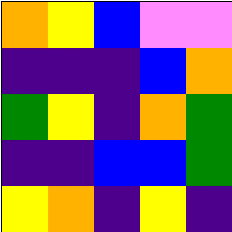[["orange", "yellow", "blue", "violet", "violet"], ["indigo", "indigo", "indigo", "blue", "orange"], ["green", "yellow", "indigo", "orange", "green"], ["indigo", "indigo", "blue", "blue", "green"], ["yellow", "orange", "indigo", "yellow", "indigo"]]